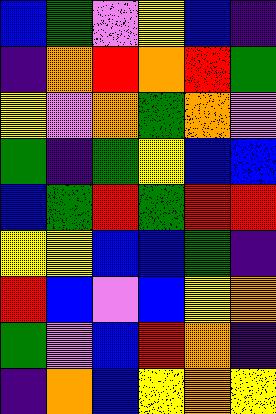[["blue", "green", "violet", "yellow", "blue", "indigo"], ["indigo", "orange", "red", "orange", "red", "green"], ["yellow", "violet", "orange", "green", "orange", "violet"], ["green", "indigo", "green", "yellow", "blue", "blue"], ["blue", "green", "red", "green", "red", "red"], ["yellow", "yellow", "blue", "blue", "green", "indigo"], ["red", "blue", "violet", "blue", "yellow", "orange"], ["green", "violet", "blue", "red", "orange", "indigo"], ["indigo", "orange", "blue", "yellow", "orange", "yellow"]]